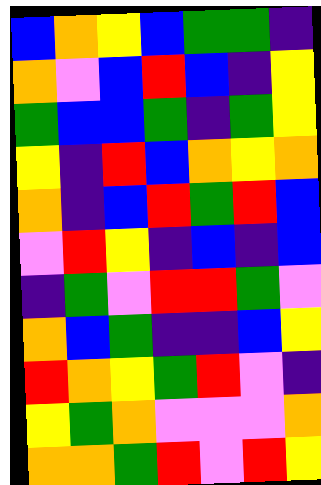[["blue", "orange", "yellow", "blue", "green", "green", "indigo"], ["orange", "violet", "blue", "red", "blue", "indigo", "yellow"], ["green", "blue", "blue", "green", "indigo", "green", "yellow"], ["yellow", "indigo", "red", "blue", "orange", "yellow", "orange"], ["orange", "indigo", "blue", "red", "green", "red", "blue"], ["violet", "red", "yellow", "indigo", "blue", "indigo", "blue"], ["indigo", "green", "violet", "red", "red", "green", "violet"], ["orange", "blue", "green", "indigo", "indigo", "blue", "yellow"], ["red", "orange", "yellow", "green", "red", "violet", "indigo"], ["yellow", "green", "orange", "violet", "violet", "violet", "orange"], ["orange", "orange", "green", "red", "violet", "red", "yellow"]]